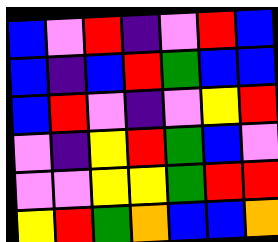[["blue", "violet", "red", "indigo", "violet", "red", "blue"], ["blue", "indigo", "blue", "red", "green", "blue", "blue"], ["blue", "red", "violet", "indigo", "violet", "yellow", "red"], ["violet", "indigo", "yellow", "red", "green", "blue", "violet"], ["violet", "violet", "yellow", "yellow", "green", "red", "red"], ["yellow", "red", "green", "orange", "blue", "blue", "orange"]]